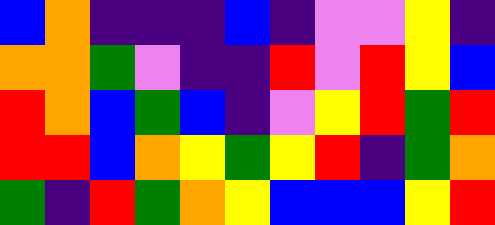[["blue", "orange", "indigo", "indigo", "indigo", "blue", "indigo", "violet", "violet", "yellow", "indigo"], ["orange", "orange", "green", "violet", "indigo", "indigo", "red", "violet", "red", "yellow", "blue"], ["red", "orange", "blue", "green", "blue", "indigo", "violet", "yellow", "red", "green", "red"], ["red", "red", "blue", "orange", "yellow", "green", "yellow", "red", "indigo", "green", "orange"], ["green", "indigo", "red", "green", "orange", "yellow", "blue", "blue", "blue", "yellow", "red"]]